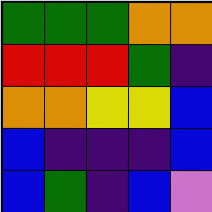[["green", "green", "green", "orange", "orange"], ["red", "red", "red", "green", "indigo"], ["orange", "orange", "yellow", "yellow", "blue"], ["blue", "indigo", "indigo", "indigo", "blue"], ["blue", "green", "indigo", "blue", "violet"]]